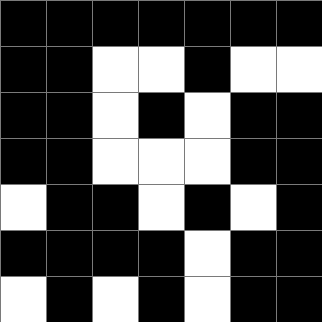[["black", "black", "black", "black", "black", "black", "black"], ["black", "black", "white", "white", "black", "white", "white"], ["black", "black", "white", "black", "white", "black", "black"], ["black", "black", "white", "white", "white", "black", "black"], ["white", "black", "black", "white", "black", "white", "black"], ["black", "black", "black", "black", "white", "black", "black"], ["white", "black", "white", "black", "white", "black", "black"]]